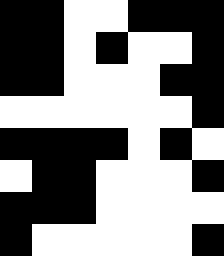[["black", "black", "white", "white", "black", "black", "black"], ["black", "black", "white", "black", "white", "white", "black"], ["black", "black", "white", "white", "white", "black", "black"], ["white", "white", "white", "white", "white", "white", "black"], ["black", "black", "black", "black", "white", "black", "white"], ["white", "black", "black", "white", "white", "white", "black"], ["black", "black", "black", "white", "white", "white", "white"], ["black", "white", "white", "white", "white", "white", "black"]]